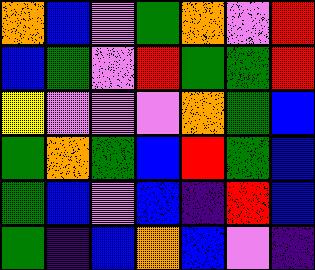[["orange", "blue", "violet", "green", "orange", "violet", "red"], ["blue", "green", "violet", "red", "green", "green", "red"], ["yellow", "violet", "violet", "violet", "orange", "green", "blue"], ["green", "orange", "green", "blue", "red", "green", "blue"], ["green", "blue", "violet", "blue", "indigo", "red", "blue"], ["green", "indigo", "blue", "orange", "blue", "violet", "indigo"]]